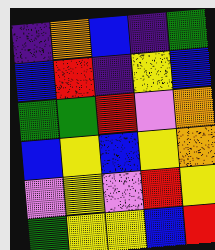[["indigo", "orange", "blue", "indigo", "green"], ["blue", "red", "indigo", "yellow", "blue"], ["green", "green", "red", "violet", "orange"], ["blue", "yellow", "blue", "yellow", "orange"], ["violet", "yellow", "violet", "red", "yellow"], ["green", "yellow", "yellow", "blue", "red"]]